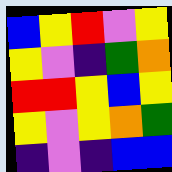[["blue", "yellow", "red", "violet", "yellow"], ["yellow", "violet", "indigo", "green", "orange"], ["red", "red", "yellow", "blue", "yellow"], ["yellow", "violet", "yellow", "orange", "green"], ["indigo", "violet", "indigo", "blue", "blue"]]